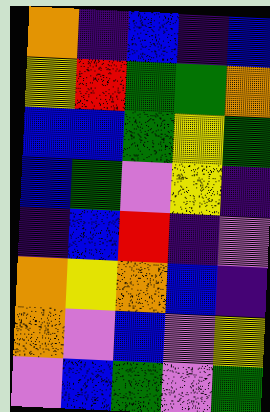[["orange", "indigo", "blue", "indigo", "blue"], ["yellow", "red", "green", "green", "orange"], ["blue", "blue", "green", "yellow", "green"], ["blue", "green", "violet", "yellow", "indigo"], ["indigo", "blue", "red", "indigo", "violet"], ["orange", "yellow", "orange", "blue", "indigo"], ["orange", "violet", "blue", "violet", "yellow"], ["violet", "blue", "green", "violet", "green"]]